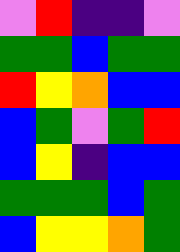[["violet", "red", "indigo", "indigo", "violet"], ["green", "green", "blue", "green", "green"], ["red", "yellow", "orange", "blue", "blue"], ["blue", "green", "violet", "green", "red"], ["blue", "yellow", "indigo", "blue", "blue"], ["green", "green", "green", "blue", "green"], ["blue", "yellow", "yellow", "orange", "green"]]